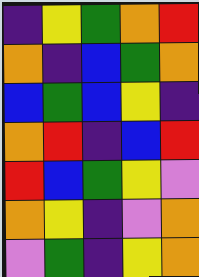[["indigo", "yellow", "green", "orange", "red"], ["orange", "indigo", "blue", "green", "orange"], ["blue", "green", "blue", "yellow", "indigo"], ["orange", "red", "indigo", "blue", "red"], ["red", "blue", "green", "yellow", "violet"], ["orange", "yellow", "indigo", "violet", "orange"], ["violet", "green", "indigo", "yellow", "orange"]]